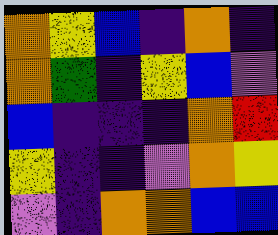[["orange", "yellow", "blue", "indigo", "orange", "indigo"], ["orange", "green", "indigo", "yellow", "blue", "violet"], ["blue", "indigo", "indigo", "indigo", "orange", "red"], ["yellow", "indigo", "indigo", "violet", "orange", "yellow"], ["violet", "indigo", "orange", "orange", "blue", "blue"]]